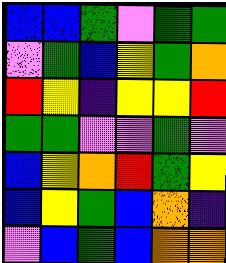[["blue", "blue", "green", "violet", "green", "green"], ["violet", "green", "blue", "yellow", "green", "orange"], ["red", "yellow", "indigo", "yellow", "yellow", "red"], ["green", "green", "violet", "violet", "green", "violet"], ["blue", "yellow", "orange", "red", "green", "yellow"], ["blue", "yellow", "green", "blue", "orange", "indigo"], ["violet", "blue", "green", "blue", "orange", "orange"]]